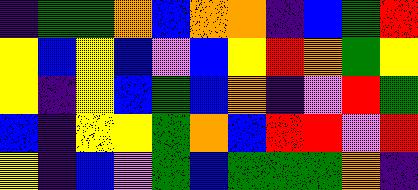[["indigo", "green", "green", "orange", "blue", "orange", "orange", "indigo", "blue", "green", "red"], ["yellow", "blue", "yellow", "blue", "violet", "blue", "yellow", "red", "orange", "green", "yellow"], ["yellow", "indigo", "yellow", "blue", "green", "blue", "orange", "indigo", "violet", "red", "green"], ["blue", "indigo", "yellow", "yellow", "green", "orange", "blue", "red", "red", "violet", "red"], ["yellow", "indigo", "blue", "violet", "green", "blue", "green", "green", "green", "orange", "indigo"]]